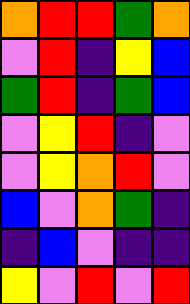[["orange", "red", "red", "green", "orange"], ["violet", "red", "indigo", "yellow", "blue"], ["green", "red", "indigo", "green", "blue"], ["violet", "yellow", "red", "indigo", "violet"], ["violet", "yellow", "orange", "red", "violet"], ["blue", "violet", "orange", "green", "indigo"], ["indigo", "blue", "violet", "indigo", "indigo"], ["yellow", "violet", "red", "violet", "red"]]